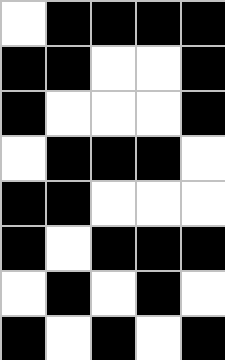[["white", "black", "black", "black", "black"], ["black", "black", "white", "white", "black"], ["black", "white", "white", "white", "black"], ["white", "black", "black", "black", "white"], ["black", "black", "white", "white", "white"], ["black", "white", "black", "black", "black"], ["white", "black", "white", "black", "white"], ["black", "white", "black", "white", "black"]]